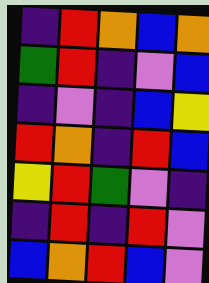[["indigo", "red", "orange", "blue", "orange"], ["green", "red", "indigo", "violet", "blue"], ["indigo", "violet", "indigo", "blue", "yellow"], ["red", "orange", "indigo", "red", "blue"], ["yellow", "red", "green", "violet", "indigo"], ["indigo", "red", "indigo", "red", "violet"], ["blue", "orange", "red", "blue", "violet"]]